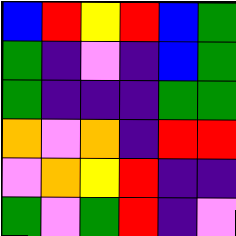[["blue", "red", "yellow", "red", "blue", "green"], ["green", "indigo", "violet", "indigo", "blue", "green"], ["green", "indigo", "indigo", "indigo", "green", "green"], ["orange", "violet", "orange", "indigo", "red", "red"], ["violet", "orange", "yellow", "red", "indigo", "indigo"], ["green", "violet", "green", "red", "indigo", "violet"]]